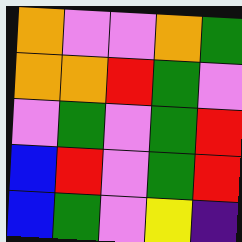[["orange", "violet", "violet", "orange", "green"], ["orange", "orange", "red", "green", "violet"], ["violet", "green", "violet", "green", "red"], ["blue", "red", "violet", "green", "red"], ["blue", "green", "violet", "yellow", "indigo"]]